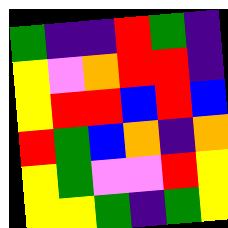[["green", "indigo", "indigo", "red", "green", "indigo"], ["yellow", "violet", "orange", "red", "red", "indigo"], ["yellow", "red", "red", "blue", "red", "blue"], ["red", "green", "blue", "orange", "indigo", "orange"], ["yellow", "green", "violet", "violet", "red", "yellow"], ["yellow", "yellow", "green", "indigo", "green", "yellow"]]